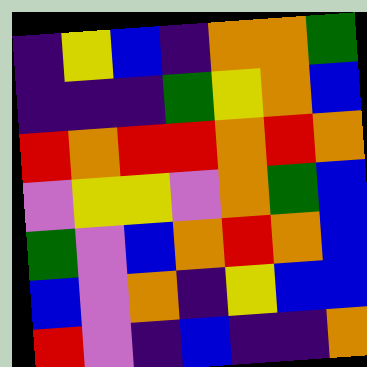[["indigo", "yellow", "blue", "indigo", "orange", "orange", "green"], ["indigo", "indigo", "indigo", "green", "yellow", "orange", "blue"], ["red", "orange", "red", "red", "orange", "red", "orange"], ["violet", "yellow", "yellow", "violet", "orange", "green", "blue"], ["green", "violet", "blue", "orange", "red", "orange", "blue"], ["blue", "violet", "orange", "indigo", "yellow", "blue", "blue"], ["red", "violet", "indigo", "blue", "indigo", "indigo", "orange"]]